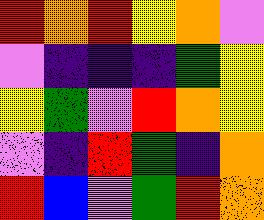[["red", "orange", "red", "yellow", "orange", "violet"], ["violet", "indigo", "indigo", "indigo", "green", "yellow"], ["yellow", "green", "violet", "red", "orange", "yellow"], ["violet", "indigo", "red", "green", "indigo", "orange"], ["red", "blue", "violet", "green", "red", "orange"]]